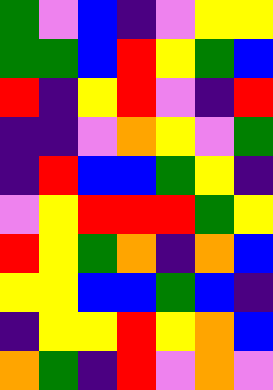[["green", "violet", "blue", "indigo", "violet", "yellow", "yellow"], ["green", "green", "blue", "red", "yellow", "green", "blue"], ["red", "indigo", "yellow", "red", "violet", "indigo", "red"], ["indigo", "indigo", "violet", "orange", "yellow", "violet", "green"], ["indigo", "red", "blue", "blue", "green", "yellow", "indigo"], ["violet", "yellow", "red", "red", "red", "green", "yellow"], ["red", "yellow", "green", "orange", "indigo", "orange", "blue"], ["yellow", "yellow", "blue", "blue", "green", "blue", "indigo"], ["indigo", "yellow", "yellow", "red", "yellow", "orange", "blue"], ["orange", "green", "indigo", "red", "violet", "orange", "violet"]]